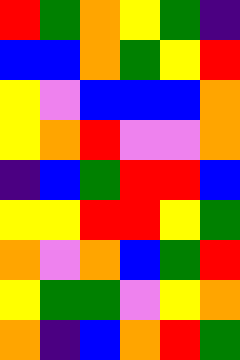[["red", "green", "orange", "yellow", "green", "indigo"], ["blue", "blue", "orange", "green", "yellow", "red"], ["yellow", "violet", "blue", "blue", "blue", "orange"], ["yellow", "orange", "red", "violet", "violet", "orange"], ["indigo", "blue", "green", "red", "red", "blue"], ["yellow", "yellow", "red", "red", "yellow", "green"], ["orange", "violet", "orange", "blue", "green", "red"], ["yellow", "green", "green", "violet", "yellow", "orange"], ["orange", "indigo", "blue", "orange", "red", "green"]]